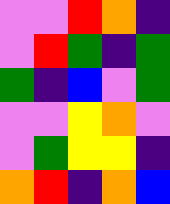[["violet", "violet", "red", "orange", "indigo"], ["violet", "red", "green", "indigo", "green"], ["green", "indigo", "blue", "violet", "green"], ["violet", "violet", "yellow", "orange", "violet"], ["violet", "green", "yellow", "yellow", "indigo"], ["orange", "red", "indigo", "orange", "blue"]]